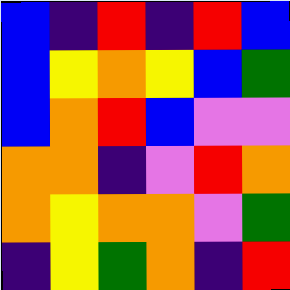[["blue", "indigo", "red", "indigo", "red", "blue"], ["blue", "yellow", "orange", "yellow", "blue", "green"], ["blue", "orange", "red", "blue", "violet", "violet"], ["orange", "orange", "indigo", "violet", "red", "orange"], ["orange", "yellow", "orange", "orange", "violet", "green"], ["indigo", "yellow", "green", "orange", "indigo", "red"]]